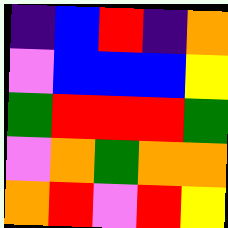[["indigo", "blue", "red", "indigo", "orange"], ["violet", "blue", "blue", "blue", "yellow"], ["green", "red", "red", "red", "green"], ["violet", "orange", "green", "orange", "orange"], ["orange", "red", "violet", "red", "yellow"]]